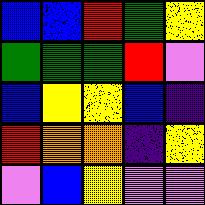[["blue", "blue", "red", "green", "yellow"], ["green", "green", "green", "red", "violet"], ["blue", "yellow", "yellow", "blue", "indigo"], ["red", "orange", "orange", "indigo", "yellow"], ["violet", "blue", "yellow", "violet", "violet"]]